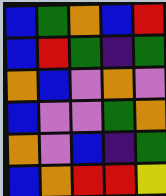[["blue", "green", "orange", "blue", "red"], ["blue", "red", "green", "indigo", "green"], ["orange", "blue", "violet", "orange", "violet"], ["blue", "violet", "violet", "green", "orange"], ["orange", "violet", "blue", "indigo", "green"], ["blue", "orange", "red", "red", "yellow"]]